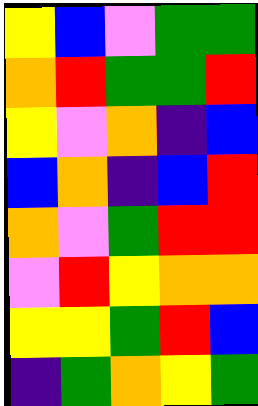[["yellow", "blue", "violet", "green", "green"], ["orange", "red", "green", "green", "red"], ["yellow", "violet", "orange", "indigo", "blue"], ["blue", "orange", "indigo", "blue", "red"], ["orange", "violet", "green", "red", "red"], ["violet", "red", "yellow", "orange", "orange"], ["yellow", "yellow", "green", "red", "blue"], ["indigo", "green", "orange", "yellow", "green"]]